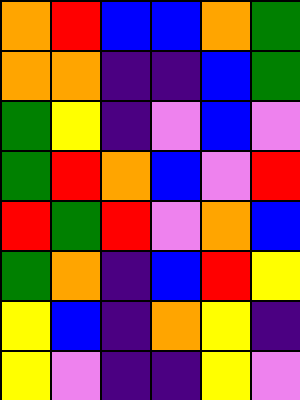[["orange", "red", "blue", "blue", "orange", "green"], ["orange", "orange", "indigo", "indigo", "blue", "green"], ["green", "yellow", "indigo", "violet", "blue", "violet"], ["green", "red", "orange", "blue", "violet", "red"], ["red", "green", "red", "violet", "orange", "blue"], ["green", "orange", "indigo", "blue", "red", "yellow"], ["yellow", "blue", "indigo", "orange", "yellow", "indigo"], ["yellow", "violet", "indigo", "indigo", "yellow", "violet"]]